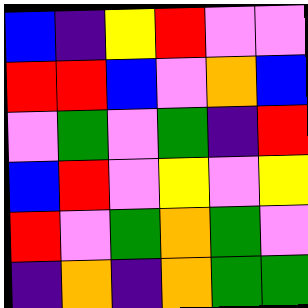[["blue", "indigo", "yellow", "red", "violet", "violet"], ["red", "red", "blue", "violet", "orange", "blue"], ["violet", "green", "violet", "green", "indigo", "red"], ["blue", "red", "violet", "yellow", "violet", "yellow"], ["red", "violet", "green", "orange", "green", "violet"], ["indigo", "orange", "indigo", "orange", "green", "green"]]